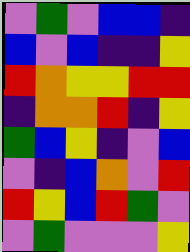[["violet", "green", "violet", "blue", "blue", "indigo"], ["blue", "violet", "blue", "indigo", "indigo", "yellow"], ["red", "orange", "yellow", "yellow", "red", "red"], ["indigo", "orange", "orange", "red", "indigo", "yellow"], ["green", "blue", "yellow", "indigo", "violet", "blue"], ["violet", "indigo", "blue", "orange", "violet", "red"], ["red", "yellow", "blue", "red", "green", "violet"], ["violet", "green", "violet", "violet", "violet", "yellow"]]